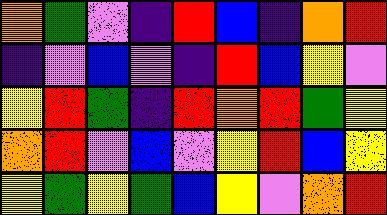[["orange", "green", "violet", "indigo", "red", "blue", "indigo", "orange", "red"], ["indigo", "violet", "blue", "violet", "indigo", "red", "blue", "yellow", "violet"], ["yellow", "red", "green", "indigo", "red", "orange", "red", "green", "yellow"], ["orange", "red", "violet", "blue", "violet", "yellow", "red", "blue", "yellow"], ["yellow", "green", "yellow", "green", "blue", "yellow", "violet", "orange", "red"]]